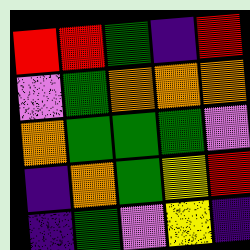[["red", "red", "green", "indigo", "red"], ["violet", "green", "orange", "orange", "orange"], ["orange", "green", "green", "green", "violet"], ["indigo", "orange", "green", "yellow", "red"], ["indigo", "green", "violet", "yellow", "indigo"]]